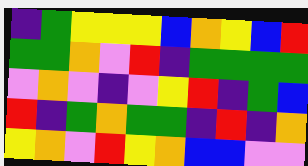[["indigo", "green", "yellow", "yellow", "yellow", "blue", "orange", "yellow", "blue", "red"], ["green", "green", "orange", "violet", "red", "indigo", "green", "green", "green", "green"], ["violet", "orange", "violet", "indigo", "violet", "yellow", "red", "indigo", "green", "blue"], ["red", "indigo", "green", "orange", "green", "green", "indigo", "red", "indigo", "orange"], ["yellow", "orange", "violet", "red", "yellow", "orange", "blue", "blue", "violet", "violet"]]